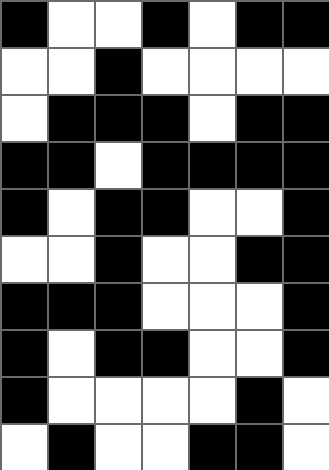[["black", "white", "white", "black", "white", "black", "black"], ["white", "white", "black", "white", "white", "white", "white"], ["white", "black", "black", "black", "white", "black", "black"], ["black", "black", "white", "black", "black", "black", "black"], ["black", "white", "black", "black", "white", "white", "black"], ["white", "white", "black", "white", "white", "black", "black"], ["black", "black", "black", "white", "white", "white", "black"], ["black", "white", "black", "black", "white", "white", "black"], ["black", "white", "white", "white", "white", "black", "white"], ["white", "black", "white", "white", "black", "black", "white"]]